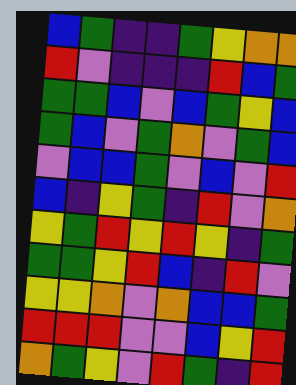[["blue", "green", "indigo", "indigo", "green", "yellow", "orange", "orange"], ["red", "violet", "indigo", "indigo", "indigo", "red", "blue", "green"], ["green", "green", "blue", "violet", "blue", "green", "yellow", "blue"], ["green", "blue", "violet", "green", "orange", "violet", "green", "blue"], ["violet", "blue", "blue", "green", "violet", "blue", "violet", "red"], ["blue", "indigo", "yellow", "green", "indigo", "red", "violet", "orange"], ["yellow", "green", "red", "yellow", "red", "yellow", "indigo", "green"], ["green", "green", "yellow", "red", "blue", "indigo", "red", "violet"], ["yellow", "yellow", "orange", "violet", "orange", "blue", "blue", "green"], ["red", "red", "red", "violet", "violet", "blue", "yellow", "red"], ["orange", "green", "yellow", "violet", "red", "green", "indigo", "red"]]